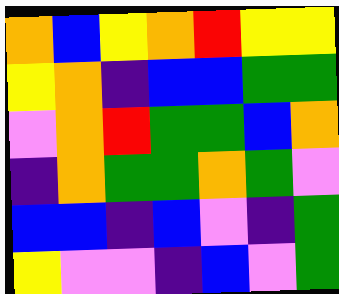[["orange", "blue", "yellow", "orange", "red", "yellow", "yellow"], ["yellow", "orange", "indigo", "blue", "blue", "green", "green"], ["violet", "orange", "red", "green", "green", "blue", "orange"], ["indigo", "orange", "green", "green", "orange", "green", "violet"], ["blue", "blue", "indigo", "blue", "violet", "indigo", "green"], ["yellow", "violet", "violet", "indigo", "blue", "violet", "green"]]